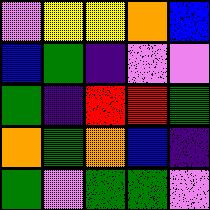[["violet", "yellow", "yellow", "orange", "blue"], ["blue", "green", "indigo", "violet", "violet"], ["green", "indigo", "red", "red", "green"], ["orange", "green", "orange", "blue", "indigo"], ["green", "violet", "green", "green", "violet"]]